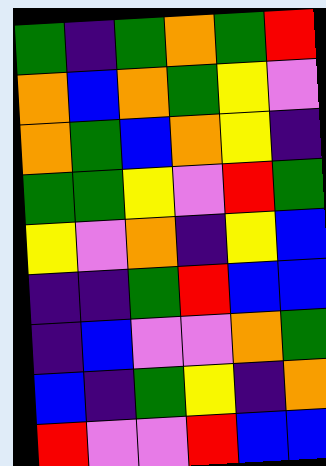[["green", "indigo", "green", "orange", "green", "red"], ["orange", "blue", "orange", "green", "yellow", "violet"], ["orange", "green", "blue", "orange", "yellow", "indigo"], ["green", "green", "yellow", "violet", "red", "green"], ["yellow", "violet", "orange", "indigo", "yellow", "blue"], ["indigo", "indigo", "green", "red", "blue", "blue"], ["indigo", "blue", "violet", "violet", "orange", "green"], ["blue", "indigo", "green", "yellow", "indigo", "orange"], ["red", "violet", "violet", "red", "blue", "blue"]]